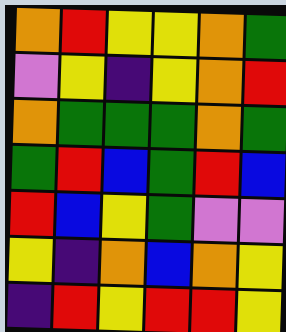[["orange", "red", "yellow", "yellow", "orange", "green"], ["violet", "yellow", "indigo", "yellow", "orange", "red"], ["orange", "green", "green", "green", "orange", "green"], ["green", "red", "blue", "green", "red", "blue"], ["red", "blue", "yellow", "green", "violet", "violet"], ["yellow", "indigo", "orange", "blue", "orange", "yellow"], ["indigo", "red", "yellow", "red", "red", "yellow"]]